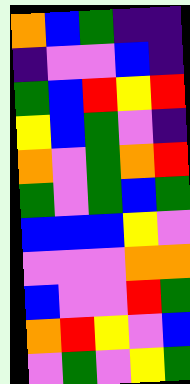[["orange", "blue", "green", "indigo", "indigo"], ["indigo", "violet", "violet", "blue", "indigo"], ["green", "blue", "red", "yellow", "red"], ["yellow", "blue", "green", "violet", "indigo"], ["orange", "violet", "green", "orange", "red"], ["green", "violet", "green", "blue", "green"], ["blue", "blue", "blue", "yellow", "violet"], ["violet", "violet", "violet", "orange", "orange"], ["blue", "violet", "violet", "red", "green"], ["orange", "red", "yellow", "violet", "blue"], ["violet", "green", "violet", "yellow", "green"]]